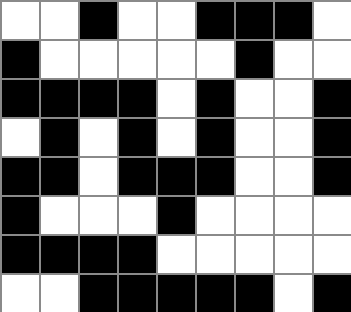[["white", "white", "black", "white", "white", "black", "black", "black", "white"], ["black", "white", "white", "white", "white", "white", "black", "white", "white"], ["black", "black", "black", "black", "white", "black", "white", "white", "black"], ["white", "black", "white", "black", "white", "black", "white", "white", "black"], ["black", "black", "white", "black", "black", "black", "white", "white", "black"], ["black", "white", "white", "white", "black", "white", "white", "white", "white"], ["black", "black", "black", "black", "white", "white", "white", "white", "white"], ["white", "white", "black", "black", "black", "black", "black", "white", "black"]]